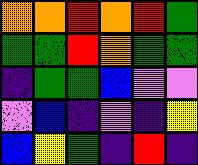[["orange", "orange", "red", "orange", "red", "green"], ["green", "green", "red", "orange", "green", "green"], ["indigo", "green", "green", "blue", "violet", "violet"], ["violet", "blue", "indigo", "violet", "indigo", "yellow"], ["blue", "yellow", "green", "indigo", "red", "indigo"]]